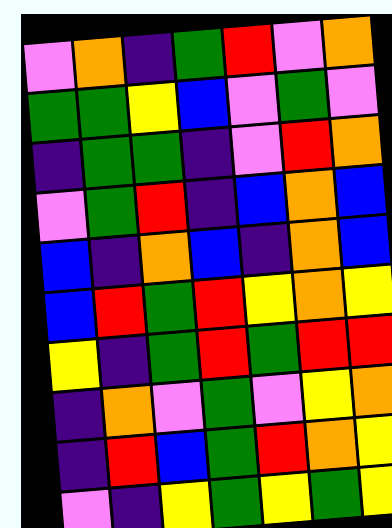[["violet", "orange", "indigo", "green", "red", "violet", "orange"], ["green", "green", "yellow", "blue", "violet", "green", "violet"], ["indigo", "green", "green", "indigo", "violet", "red", "orange"], ["violet", "green", "red", "indigo", "blue", "orange", "blue"], ["blue", "indigo", "orange", "blue", "indigo", "orange", "blue"], ["blue", "red", "green", "red", "yellow", "orange", "yellow"], ["yellow", "indigo", "green", "red", "green", "red", "red"], ["indigo", "orange", "violet", "green", "violet", "yellow", "orange"], ["indigo", "red", "blue", "green", "red", "orange", "yellow"], ["violet", "indigo", "yellow", "green", "yellow", "green", "yellow"]]